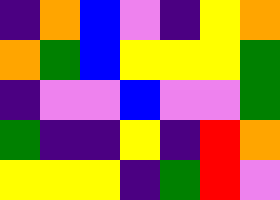[["indigo", "orange", "blue", "violet", "indigo", "yellow", "orange"], ["orange", "green", "blue", "yellow", "yellow", "yellow", "green"], ["indigo", "violet", "violet", "blue", "violet", "violet", "green"], ["green", "indigo", "indigo", "yellow", "indigo", "red", "orange"], ["yellow", "yellow", "yellow", "indigo", "green", "red", "violet"]]